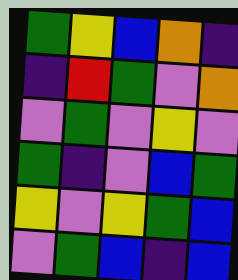[["green", "yellow", "blue", "orange", "indigo"], ["indigo", "red", "green", "violet", "orange"], ["violet", "green", "violet", "yellow", "violet"], ["green", "indigo", "violet", "blue", "green"], ["yellow", "violet", "yellow", "green", "blue"], ["violet", "green", "blue", "indigo", "blue"]]